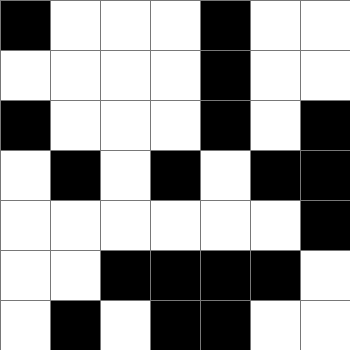[["black", "white", "white", "white", "black", "white", "white"], ["white", "white", "white", "white", "black", "white", "white"], ["black", "white", "white", "white", "black", "white", "black"], ["white", "black", "white", "black", "white", "black", "black"], ["white", "white", "white", "white", "white", "white", "black"], ["white", "white", "black", "black", "black", "black", "white"], ["white", "black", "white", "black", "black", "white", "white"]]